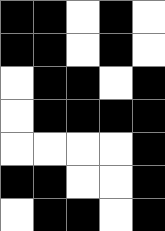[["black", "black", "white", "black", "white"], ["black", "black", "white", "black", "white"], ["white", "black", "black", "white", "black"], ["white", "black", "black", "black", "black"], ["white", "white", "white", "white", "black"], ["black", "black", "white", "white", "black"], ["white", "black", "black", "white", "black"]]